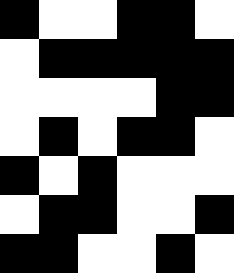[["black", "white", "white", "black", "black", "white"], ["white", "black", "black", "black", "black", "black"], ["white", "white", "white", "white", "black", "black"], ["white", "black", "white", "black", "black", "white"], ["black", "white", "black", "white", "white", "white"], ["white", "black", "black", "white", "white", "black"], ["black", "black", "white", "white", "black", "white"]]